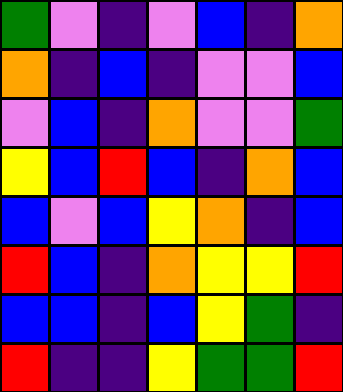[["green", "violet", "indigo", "violet", "blue", "indigo", "orange"], ["orange", "indigo", "blue", "indigo", "violet", "violet", "blue"], ["violet", "blue", "indigo", "orange", "violet", "violet", "green"], ["yellow", "blue", "red", "blue", "indigo", "orange", "blue"], ["blue", "violet", "blue", "yellow", "orange", "indigo", "blue"], ["red", "blue", "indigo", "orange", "yellow", "yellow", "red"], ["blue", "blue", "indigo", "blue", "yellow", "green", "indigo"], ["red", "indigo", "indigo", "yellow", "green", "green", "red"]]